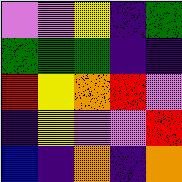[["violet", "violet", "yellow", "indigo", "green"], ["green", "green", "green", "indigo", "indigo"], ["red", "yellow", "orange", "red", "violet"], ["indigo", "yellow", "violet", "violet", "red"], ["blue", "indigo", "orange", "indigo", "orange"]]